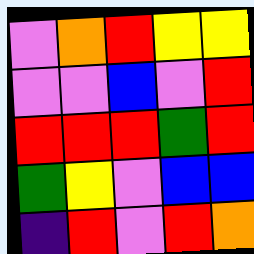[["violet", "orange", "red", "yellow", "yellow"], ["violet", "violet", "blue", "violet", "red"], ["red", "red", "red", "green", "red"], ["green", "yellow", "violet", "blue", "blue"], ["indigo", "red", "violet", "red", "orange"]]